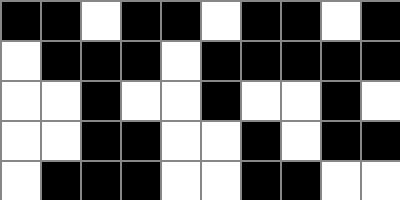[["black", "black", "white", "black", "black", "white", "black", "black", "white", "black"], ["white", "black", "black", "black", "white", "black", "black", "black", "black", "black"], ["white", "white", "black", "white", "white", "black", "white", "white", "black", "white"], ["white", "white", "black", "black", "white", "white", "black", "white", "black", "black"], ["white", "black", "black", "black", "white", "white", "black", "black", "white", "white"]]